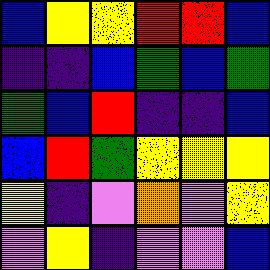[["blue", "yellow", "yellow", "red", "red", "blue"], ["indigo", "indigo", "blue", "green", "blue", "green"], ["green", "blue", "red", "indigo", "indigo", "blue"], ["blue", "red", "green", "yellow", "yellow", "yellow"], ["yellow", "indigo", "violet", "orange", "violet", "yellow"], ["violet", "yellow", "indigo", "violet", "violet", "blue"]]